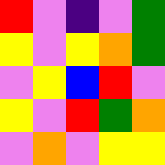[["red", "violet", "indigo", "violet", "green"], ["yellow", "violet", "yellow", "orange", "green"], ["violet", "yellow", "blue", "red", "violet"], ["yellow", "violet", "red", "green", "orange"], ["violet", "orange", "violet", "yellow", "yellow"]]